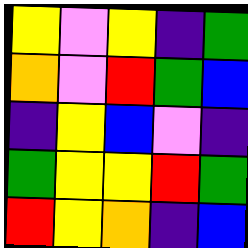[["yellow", "violet", "yellow", "indigo", "green"], ["orange", "violet", "red", "green", "blue"], ["indigo", "yellow", "blue", "violet", "indigo"], ["green", "yellow", "yellow", "red", "green"], ["red", "yellow", "orange", "indigo", "blue"]]